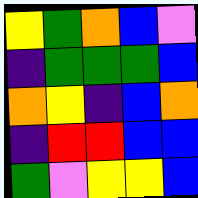[["yellow", "green", "orange", "blue", "violet"], ["indigo", "green", "green", "green", "blue"], ["orange", "yellow", "indigo", "blue", "orange"], ["indigo", "red", "red", "blue", "blue"], ["green", "violet", "yellow", "yellow", "blue"]]